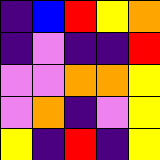[["indigo", "blue", "red", "yellow", "orange"], ["indigo", "violet", "indigo", "indigo", "red"], ["violet", "violet", "orange", "orange", "yellow"], ["violet", "orange", "indigo", "violet", "yellow"], ["yellow", "indigo", "red", "indigo", "yellow"]]